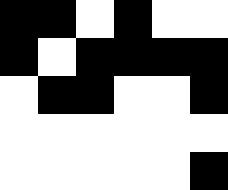[["black", "black", "white", "black", "white", "white"], ["black", "white", "black", "black", "black", "black"], ["white", "black", "black", "white", "white", "black"], ["white", "white", "white", "white", "white", "white"], ["white", "white", "white", "white", "white", "black"]]